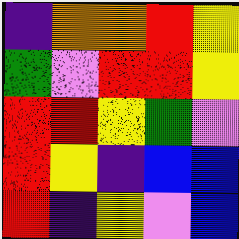[["indigo", "orange", "orange", "red", "yellow"], ["green", "violet", "red", "red", "yellow"], ["red", "red", "yellow", "green", "violet"], ["red", "yellow", "indigo", "blue", "blue"], ["red", "indigo", "yellow", "violet", "blue"]]